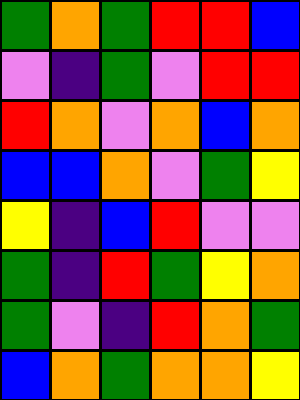[["green", "orange", "green", "red", "red", "blue"], ["violet", "indigo", "green", "violet", "red", "red"], ["red", "orange", "violet", "orange", "blue", "orange"], ["blue", "blue", "orange", "violet", "green", "yellow"], ["yellow", "indigo", "blue", "red", "violet", "violet"], ["green", "indigo", "red", "green", "yellow", "orange"], ["green", "violet", "indigo", "red", "orange", "green"], ["blue", "orange", "green", "orange", "orange", "yellow"]]